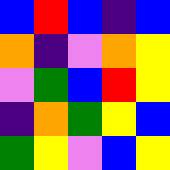[["blue", "red", "blue", "indigo", "blue"], ["orange", "indigo", "violet", "orange", "yellow"], ["violet", "green", "blue", "red", "yellow"], ["indigo", "orange", "green", "yellow", "blue"], ["green", "yellow", "violet", "blue", "yellow"]]